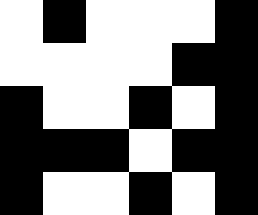[["white", "black", "white", "white", "white", "black"], ["white", "white", "white", "white", "black", "black"], ["black", "white", "white", "black", "white", "black"], ["black", "black", "black", "white", "black", "black"], ["black", "white", "white", "black", "white", "black"]]